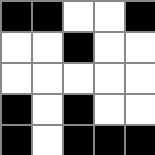[["black", "black", "white", "white", "black"], ["white", "white", "black", "white", "white"], ["white", "white", "white", "white", "white"], ["black", "white", "black", "white", "white"], ["black", "white", "black", "black", "black"]]